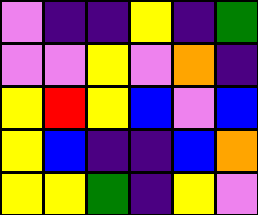[["violet", "indigo", "indigo", "yellow", "indigo", "green"], ["violet", "violet", "yellow", "violet", "orange", "indigo"], ["yellow", "red", "yellow", "blue", "violet", "blue"], ["yellow", "blue", "indigo", "indigo", "blue", "orange"], ["yellow", "yellow", "green", "indigo", "yellow", "violet"]]